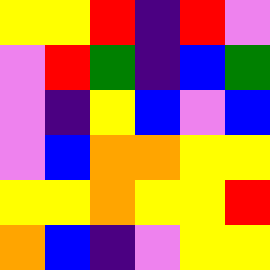[["yellow", "yellow", "red", "indigo", "red", "violet"], ["violet", "red", "green", "indigo", "blue", "green"], ["violet", "indigo", "yellow", "blue", "violet", "blue"], ["violet", "blue", "orange", "orange", "yellow", "yellow"], ["yellow", "yellow", "orange", "yellow", "yellow", "red"], ["orange", "blue", "indigo", "violet", "yellow", "yellow"]]